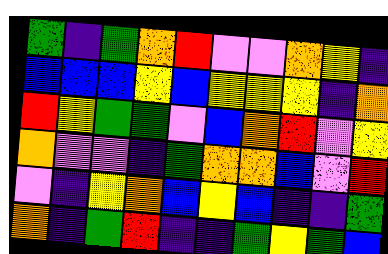[["green", "indigo", "green", "orange", "red", "violet", "violet", "orange", "yellow", "indigo"], ["blue", "blue", "blue", "yellow", "blue", "yellow", "yellow", "yellow", "indigo", "orange"], ["red", "yellow", "green", "green", "violet", "blue", "orange", "red", "violet", "yellow"], ["orange", "violet", "violet", "indigo", "green", "orange", "orange", "blue", "violet", "red"], ["violet", "indigo", "yellow", "orange", "blue", "yellow", "blue", "indigo", "indigo", "green"], ["orange", "indigo", "green", "red", "indigo", "indigo", "green", "yellow", "green", "blue"]]